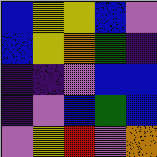[["blue", "yellow", "yellow", "blue", "violet"], ["blue", "yellow", "orange", "green", "indigo"], ["indigo", "indigo", "violet", "blue", "blue"], ["indigo", "violet", "blue", "green", "blue"], ["violet", "yellow", "red", "violet", "orange"]]